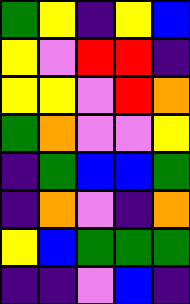[["green", "yellow", "indigo", "yellow", "blue"], ["yellow", "violet", "red", "red", "indigo"], ["yellow", "yellow", "violet", "red", "orange"], ["green", "orange", "violet", "violet", "yellow"], ["indigo", "green", "blue", "blue", "green"], ["indigo", "orange", "violet", "indigo", "orange"], ["yellow", "blue", "green", "green", "green"], ["indigo", "indigo", "violet", "blue", "indigo"]]